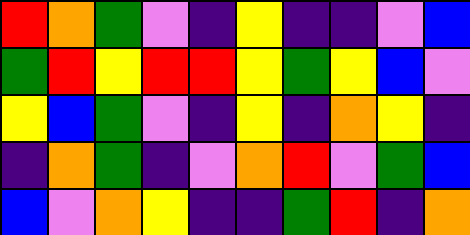[["red", "orange", "green", "violet", "indigo", "yellow", "indigo", "indigo", "violet", "blue"], ["green", "red", "yellow", "red", "red", "yellow", "green", "yellow", "blue", "violet"], ["yellow", "blue", "green", "violet", "indigo", "yellow", "indigo", "orange", "yellow", "indigo"], ["indigo", "orange", "green", "indigo", "violet", "orange", "red", "violet", "green", "blue"], ["blue", "violet", "orange", "yellow", "indigo", "indigo", "green", "red", "indigo", "orange"]]